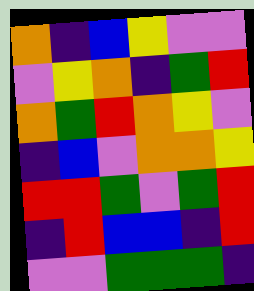[["orange", "indigo", "blue", "yellow", "violet", "violet"], ["violet", "yellow", "orange", "indigo", "green", "red"], ["orange", "green", "red", "orange", "yellow", "violet"], ["indigo", "blue", "violet", "orange", "orange", "yellow"], ["red", "red", "green", "violet", "green", "red"], ["indigo", "red", "blue", "blue", "indigo", "red"], ["violet", "violet", "green", "green", "green", "indigo"]]